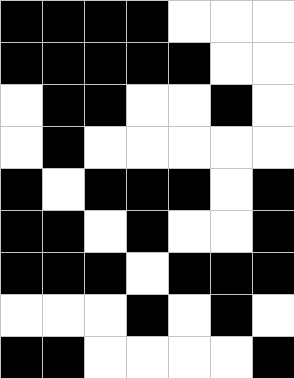[["black", "black", "black", "black", "white", "white", "white"], ["black", "black", "black", "black", "black", "white", "white"], ["white", "black", "black", "white", "white", "black", "white"], ["white", "black", "white", "white", "white", "white", "white"], ["black", "white", "black", "black", "black", "white", "black"], ["black", "black", "white", "black", "white", "white", "black"], ["black", "black", "black", "white", "black", "black", "black"], ["white", "white", "white", "black", "white", "black", "white"], ["black", "black", "white", "white", "white", "white", "black"]]